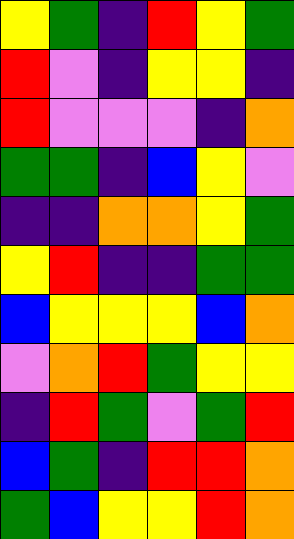[["yellow", "green", "indigo", "red", "yellow", "green"], ["red", "violet", "indigo", "yellow", "yellow", "indigo"], ["red", "violet", "violet", "violet", "indigo", "orange"], ["green", "green", "indigo", "blue", "yellow", "violet"], ["indigo", "indigo", "orange", "orange", "yellow", "green"], ["yellow", "red", "indigo", "indigo", "green", "green"], ["blue", "yellow", "yellow", "yellow", "blue", "orange"], ["violet", "orange", "red", "green", "yellow", "yellow"], ["indigo", "red", "green", "violet", "green", "red"], ["blue", "green", "indigo", "red", "red", "orange"], ["green", "blue", "yellow", "yellow", "red", "orange"]]